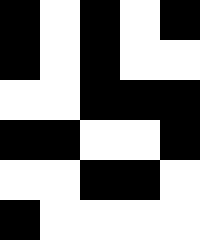[["black", "white", "black", "white", "black"], ["black", "white", "black", "white", "white"], ["white", "white", "black", "black", "black"], ["black", "black", "white", "white", "black"], ["white", "white", "black", "black", "white"], ["black", "white", "white", "white", "white"]]